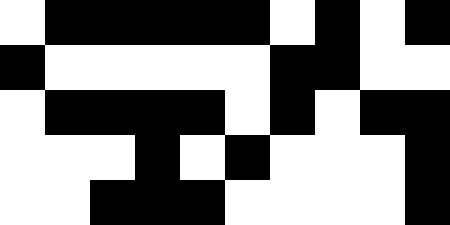[["white", "black", "black", "black", "black", "black", "white", "black", "white", "black"], ["black", "white", "white", "white", "white", "white", "black", "black", "white", "white"], ["white", "black", "black", "black", "black", "white", "black", "white", "black", "black"], ["white", "white", "white", "black", "white", "black", "white", "white", "white", "black"], ["white", "white", "black", "black", "black", "white", "white", "white", "white", "black"]]